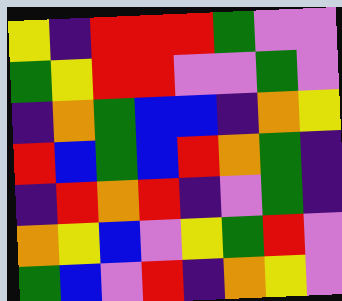[["yellow", "indigo", "red", "red", "red", "green", "violet", "violet"], ["green", "yellow", "red", "red", "violet", "violet", "green", "violet"], ["indigo", "orange", "green", "blue", "blue", "indigo", "orange", "yellow"], ["red", "blue", "green", "blue", "red", "orange", "green", "indigo"], ["indigo", "red", "orange", "red", "indigo", "violet", "green", "indigo"], ["orange", "yellow", "blue", "violet", "yellow", "green", "red", "violet"], ["green", "blue", "violet", "red", "indigo", "orange", "yellow", "violet"]]